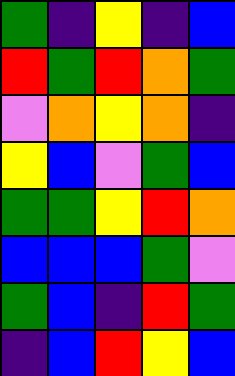[["green", "indigo", "yellow", "indigo", "blue"], ["red", "green", "red", "orange", "green"], ["violet", "orange", "yellow", "orange", "indigo"], ["yellow", "blue", "violet", "green", "blue"], ["green", "green", "yellow", "red", "orange"], ["blue", "blue", "blue", "green", "violet"], ["green", "blue", "indigo", "red", "green"], ["indigo", "blue", "red", "yellow", "blue"]]